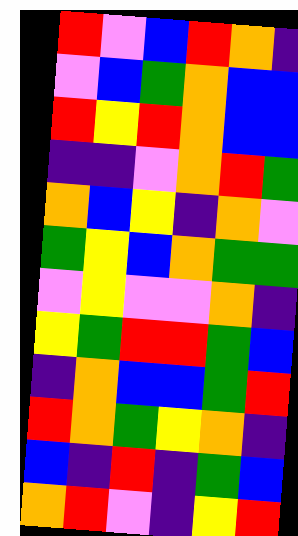[["red", "violet", "blue", "red", "orange", "indigo"], ["violet", "blue", "green", "orange", "blue", "blue"], ["red", "yellow", "red", "orange", "blue", "blue"], ["indigo", "indigo", "violet", "orange", "red", "green"], ["orange", "blue", "yellow", "indigo", "orange", "violet"], ["green", "yellow", "blue", "orange", "green", "green"], ["violet", "yellow", "violet", "violet", "orange", "indigo"], ["yellow", "green", "red", "red", "green", "blue"], ["indigo", "orange", "blue", "blue", "green", "red"], ["red", "orange", "green", "yellow", "orange", "indigo"], ["blue", "indigo", "red", "indigo", "green", "blue"], ["orange", "red", "violet", "indigo", "yellow", "red"]]